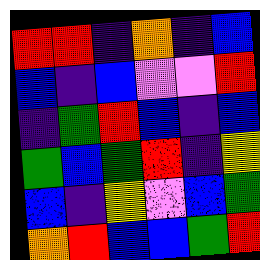[["red", "red", "indigo", "orange", "indigo", "blue"], ["blue", "indigo", "blue", "violet", "violet", "red"], ["indigo", "green", "red", "blue", "indigo", "blue"], ["green", "blue", "green", "red", "indigo", "yellow"], ["blue", "indigo", "yellow", "violet", "blue", "green"], ["orange", "red", "blue", "blue", "green", "red"]]